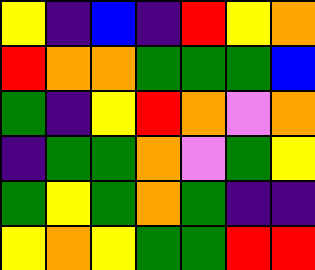[["yellow", "indigo", "blue", "indigo", "red", "yellow", "orange"], ["red", "orange", "orange", "green", "green", "green", "blue"], ["green", "indigo", "yellow", "red", "orange", "violet", "orange"], ["indigo", "green", "green", "orange", "violet", "green", "yellow"], ["green", "yellow", "green", "orange", "green", "indigo", "indigo"], ["yellow", "orange", "yellow", "green", "green", "red", "red"]]